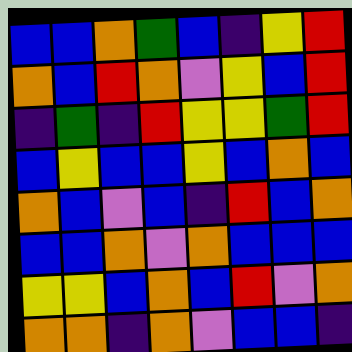[["blue", "blue", "orange", "green", "blue", "indigo", "yellow", "red"], ["orange", "blue", "red", "orange", "violet", "yellow", "blue", "red"], ["indigo", "green", "indigo", "red", "yellow", "yellow", "green", "red"], ["blue", "yellow", "blue", "blue", "yellow", "blue", "orange", "blue"], ["orange", "blue", "violet", "blue", "indigo", "red", "blue", "orange"], ["blue", "blue", "orange", "violet", "orange", "blue", "blue", "blue"], ["yellow", "yellow", "blue", "orange", "blue", "red", "violet", "orange"], ["orange", "orange", "indigo", "orange", "violet", "blue", "blue", "indigo"]]